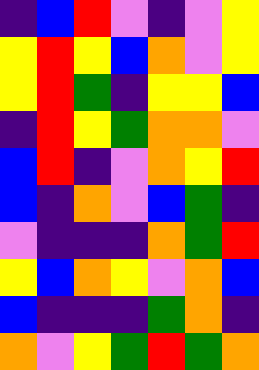[["indigo", "blue", "red", "violet", "indigo", "violet", "yellow"], ["yellow", "red", "yellow", "blue", "orange", "violet", "yellow"], ["yellow", "red", "green", "indigo", "yellow", "yellow", "blue"], ["indigo", "red", "yellow", "green", "orange", "orange", "violet"], ["blue", "red", "indigo", "violet", "orange", "yellow", "red"], ["blue", "indigo", "orange", "violet", "blue", "green", "indigo"], ["violet", "indigo", "indigo", "indigo", "orange", "green", "red"], ["yellow", "blue", "orange", "yellow", "violet", "orange", "blue"], ["blue", "indigo", "indigo", "indigo", "green", "orange", "indigo"], ["orange", "violet", "yellow", "green", "red", "green", "orange"]]